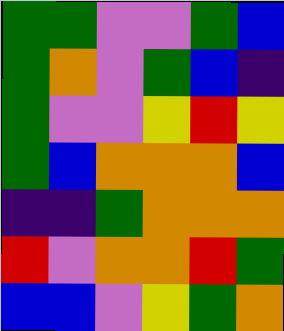[["green", "green", "violet", "violet", "green", "blue"], ["green", "orange", "violet", "green", "blue", "indigo"], ["green", "violet", "violet", "yellow", "red", "yellow"], ["green", "blue", "orange", "orange", "orange", "blue"], ["indigo", "indigo", "green", "orange", "orange", "orange"], ["red", "violet", "orange", "orange", "red", "green"], ["blue", "blue", "violet", "yellow", "green", "orange"]]